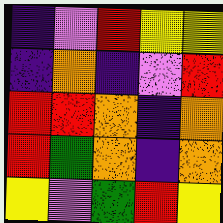[["indigo", "violet", "red", "yellow", "yellow"], ["indigo", "orange", "indigo", "violet", "red"], ["red", "red", "orange", "indigo", "orange"], ["red", "green", "orange", "indigo", "orange"], ["yellow", "violet", "green", "red", "yellow"]]